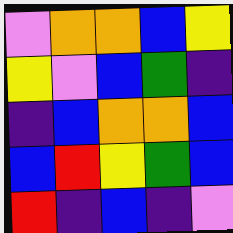[["violet", "orange", "orange", "blue", "yellow"], ["yellow", "violet", "blue", "green", "indigo"], ["indigo", "blue", "orange", "orange", "blue"], ["blue", "red", "yellow", "green", "blue"], ["red", "indigo", "blue", "indigo", "violet"]]